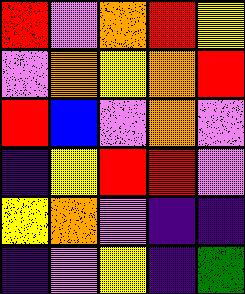[["red", "violet", "orange", "red", "yellow"], ["violet", "orange", "yellow", "orange", "red"], ["red", "blue", "violet", "orange", "violet"], ["indigo", "yellow", "red", "red", "violet"], ["yellow", "orange", "violet", "indigo", "indigo"], ["indigo", "violet", "yellow", "indigo", "green"]]